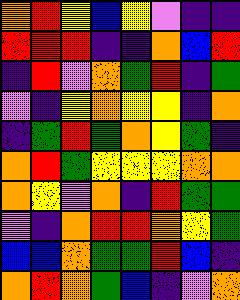[["orange", "red", "yellow", "blue", "yellow", "violet", "indigo", "indigo"], ["red", "red", "red", "indigo", "indigo", "orange", "blue", "red"], ["indigo", "red", "violet", "orange", "green", "red", "indigo", "green"], ["violet", "indigo", "yellow", "orange", "yellow", "yellow", "indigo", "orange"], ["indigo", "green", "red", "green", "orange", "yellow", "green", "indigo"], ["orange", "red", "green", "yellow", "yellow", "yellow", "orange", "orange"], ["orange", "yellow", "violet", "orange", "indigo", "red", "green", "green"], ["violet", "indigo", "orange", "red", "red", "orange", "yellow", "green"], ["blue", "blue", "orange", "green", "green", "red", "blue", "indigo"], ["orange", "red", "orange", "green", "blue", "indigo", "violet", "orange"]]